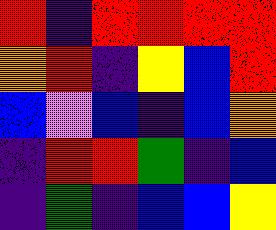[["red", "indigo", "red", "red", "red", "red"], ["orange", "red", "indigo", "yellow", "blue", "red"], ["blue", "violet", "blue", "indigo", "blue", "orange"], ["indigo", "red", "red", "green", "indigo", "blue"], ["indigo", "green", "indigo", "blue", "blue", "yellow"]]